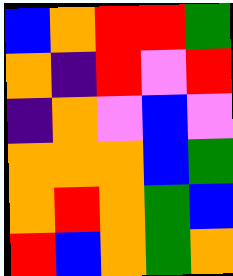[["blue", "orange", "red", "red", "green"], ["orange", "indigo", "red", "violet", "red"], ["indigo", "orange", "violet", "blue", "violet"], ["orange", "orange", "orange", "blue", "green"], ["orange", "red", "orange", "green", "blue"], ["red", "blue", "orange", "green", "orange"]]